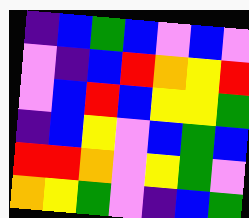[["indigo", "blue", "green", "blue", "violet", "blue", "violet"], ["violet", "indigo", "blue", "red", "orange", "yellow", "red"], ["violet", "blue", "red", "blue", "yellow", "yellow", "green"], ["indigo", "blue", "yellow", "violet", "blue", "green", "blue"], ["red", "red", "orange", "violet", "yellow", "green", "violet"], ["orange", "yellow", "green", "violet", "indigo", "blue", "green"]]